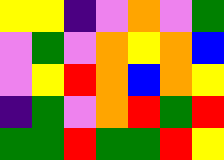[["yellow", "yellow", "indigo", "violet", "orange", "violet", "green"], ["violet", "green", "violet", "orange", "yellow", "orange", "blue"], ["violet", "yellow", "red", "orange", "blue", "orange", "yellow"], ["indigo", "green", "violet", "orange", "red", "green", "red"], ["green", "green", "red", "green", "green", "red", "yellow"]]